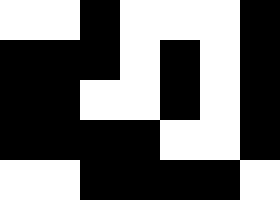[["white", "white", "black", "white", "white", "white", "black"], ["black", "black", "black", "white", "black", "white", "black"], ["black", "black", "white", "white", "black", "white", "black"], ["black", "black", "black", "black", "white", "white", "black"], ["white", "white", "black", "black", "black", "black", "white"]]